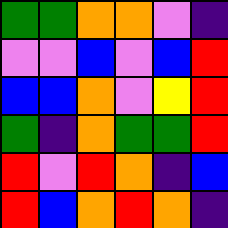[["green", "green", "orange", "orange", "violet", "indigo"], ["violet", "violet", "blue", "violet", "blue", "red"], ["blue", "blue", "orange", "violet", "yellow", "red"], ["green", "indigo", "orange", "green", "green", "red"], ["red", "violet", "red", "orange", "indigo", "blue"], ["red", "blue", "orange", "red", "orange", "indigo"]]